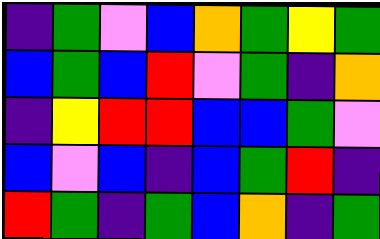[["indigo", "green", "violet", "blue", "orange", "green", "yellow", "green"], ["blue", "green", "blue", "red", "violet", "green", "indigo", "orange"], ["indigo", "yellow", "red", "red", "blue", "blue", "green", "violet"], ["blue", "violet", "blue", "indigo", "blue", "green", "red", "indigo"], ["red", "green", "indigo", "green", "blue", "orange", "indigo", "green"]]